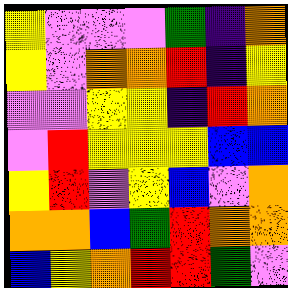[["yellow", "violet", "violet", "violet", "green", "indigo", "orange"], ["yellow", "violet", "orange", "orange", "red", "indigo", "yellow"], ["violet", "violet", "yellow", "yellow", "indigo", "red", "orange"], ["violet", "red", "yellow", "yellow", "yellow", "blue", "blue"], ["yellow", "red", "violet", "yellow", "blue", "violet", "orange"], ["orange", "orange", "blue", "green", "red", "orange", "orange"], ["blue", "yellow", "orange", "red", "red", "green", "violet"]]